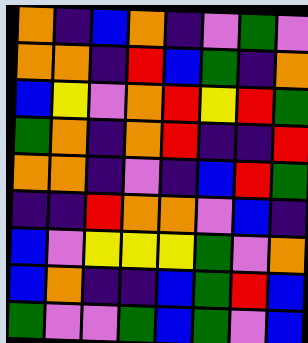[["orange", "indigo", "blue", "orange", "indigo", "violet", "green", "violet"], ["orange", "orange", "indigo", "red", "blue", "green", "indigo", "orange"], ["blue", "yellow", "violet", "orange", "red", "yellow", "red", "green"], ["green", "orange", "indigo", "orange", "red", "indigo", "indigo", "red"], ["orange", "orange", "indigo", "violet", "indigo", "blue", "red", "green"], ["indigo", "indigo", "red", "orange", "orange", "violet", "blue", "indigo"], ["blue", "violet", "yellow", "yellow", "yellow", "green", "violet", "orange"], ["blue", "orange", "indigo", "indigo", "blue", "green", "red", "blue"], ["green", "violet", "violet", "green", "blue", "green", "violet", "blue"]]